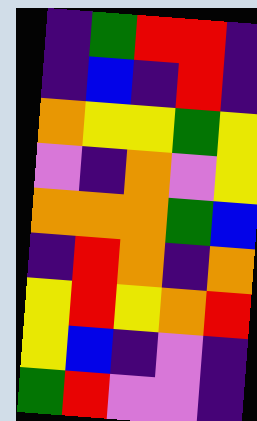[["indigo", "green", "red", "red", "indigo"], ["indigo", "blue", "indigo", "red", "indigo"], ["orange", "yellow", "yellow", "green", "yellow"], ["violet", "indigo", "orange", "violet", "yellow"], ["orange", "orange", "orange", "green", "blue"], ["indigo", "red", "orange", "indigo", "orange"], ["yellow", "red", "yellow", "orange", "red"], ["yellow", "blue", "indigo", "violet", "indigo"], ["green", "red", "violet", "violet", "indigo"]]